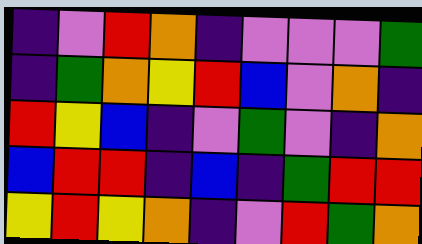[["indigo", "violet", "red", "orange", "indigo", "violet", "violet", "violet", "green"], ["indigo", "green", "orange", "yellow", "red", "blue", "violet", "orange", "indigo"], ["red", "yellow", "blue", "indigo", "violet", "green", "violet", "indigo", "orange"], ["blue", "red", "red", "indigo", "blue", "indigo", "green", "red", "red"], ["yellow", "red", "yellow", "orange", "indigo", "violet", "red", "green", "orange"]]